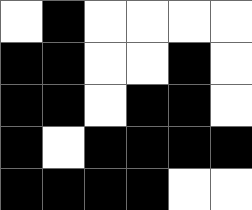[["white", "black", "white", "white", "white", "white"], ["black", "black", "white", "white", "black", "white"], ["black", "black", "white", "black", "black", "white"], ["black", "white", "black", "black", "black", "black"], ["black", "black", "black", "black", "white", "white"]]